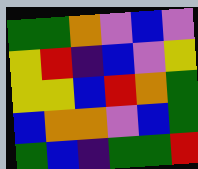[["green", "green", "orange", "violet", "blue", "violet"], ["yellow", "red", "indigo", "blue", "violet", "yellow"], ["yellow", "yellow", "blue", "red", "orange", "green"], ["blue", "orange", "orange", "violet", "blue", "green"], ["green", "blue", "indigo", "green", "green", "red"]]